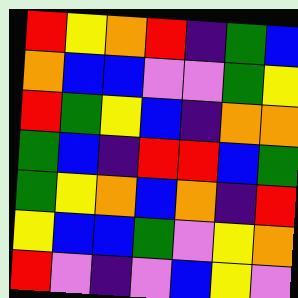[["red", "yellow", "orange", "red", "indigo", "green", "blue"], ["orange", "blue", "blue", "violet", "violet", "green", "yellow"], ["red", "green", "yellow", "blue", "indigo", "orange", "orange"], ["green", "blue", "indigo", "red", "red", "blue", "green"], ["green", "yellow", "orange", "blue", "orange", "indigo", "red"], ["yellow", "blue", "blue", "green", "violet", "yellow", "orange"], ["red", "violet", "indigo", "violet", "blue", "yellow", "violet"]]